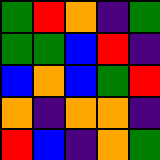[["green", "red", "orange", "indigo", "green"], ["green", "green", "blue", "red", "indigo"], ["blue", "orange", "blue", "green", "red"], ["orange", "indigo", "orange", "orange", "indigo"], ["red", "blue", "indigo", "orange", "green"]]